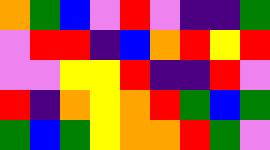[["orange", "green", "blue", "violet", "red", "violet", "indigo", "indigo", "green"], ["violet", "red", "red", "indigo", "blue", "orange", "red", "yellow", "red"], ["violet", "violet", "yellow", "yellow", "red", "indigo", "indigo", "red", "violet"], ["red", "indigo", "orange", "yellow", "orange", "red", "green", "blue", "green"], ["green", "blue", "green", "yellow", "orange", "orange", "red", "green", "violet"]]